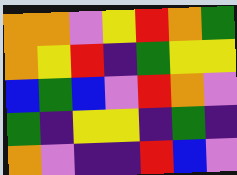[["orange", "orange", "violet", "yellow", "red", "orange", "green"], ["orange", "yellow", "red", "indigo", "green", "yellow", "yellow"], ["blue", "green", "blue", "violet", "red", "orange", "violet"], ["green", "indigo", "yellow", "yellow", "indigo", "green", "indigo"], ["orange", "violet", "indigo", "indigo", "red", "blue", "violet"]]